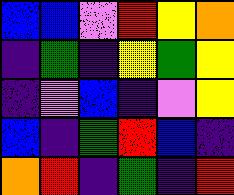[["blue", "blue", "violet", "red", "yellow", "orange"], ["indigo", "green", "indigo", "yellow", "green", "yellow"], ["indigo", "violet", "blue", "indigo", "violet", "yellow"], ["blue", "indigo", "green", "red", "blue", "indigo"], ["orange", "red", "indigo", "green", "indigo", "red"]]